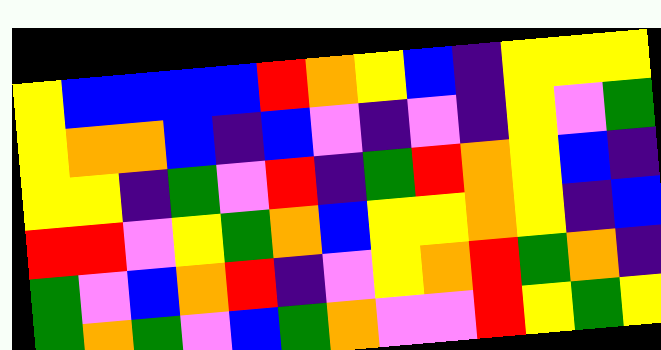[["yellow", "blue", "blue", "blue", "blue", "red", "orange", "yellow", "blue", "indigo", "yellow", "yellow", "yellow"], ["yellow", "orange", "orange", "blue", "indigo", "blue", "violet", "indigo", "violet", "indigo", "yellow", "violet", "green"], ["yellow", "yellow", "indigo", "green", "violet", "red", "indigo", "green", "red", "orange", "yellow", "blue", "indigo"], ["red", "red", "violet", "yellow", "green", "orange", "blue", "yellow", "yellow", "orange", "yellow", "indigo", "blue"], ["green", "violet", "blue", "orange", "red", "indigo", "violet", "yellow", "orange", "red", "green", "orange", "indigo"], ["green", "orange", "green", "violet", "blue", "green", "orange", "violet", "violet", "red", "yellow", "green", "yellow"]]